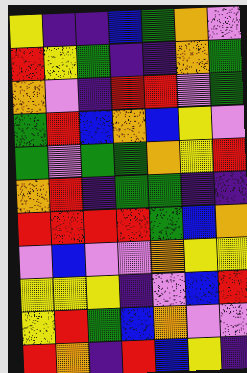[["yellow", "indigo", "indigo", "blue", "green", "orange", "violet"], ["red", "yellow", "green", "indigo", "indigo", "orange", "green"], ["orange", "violet", "indigo", "red", "red", "violet", "green"], ["green", "red", "blue", "orange", "blue", "yellow", "violet"], ["green", "violet", "green", "green", "orange", "yellow", "red"], ["orange", "red", "indigo", "green", "green", "indigo", "indigo"], ["red", "red", "red", "red", "green", "blue", "orange"], ["violet", "blue", "violet", "violet", "orange", "yellow", "yellow"], ["yellow", "yellow", "yellow", "indigo", "violet", "blue", "red"], ["yellow", "red", "green", "blue", "orange", "violet", "violet"], ["red", "orange", "indigo", "red", "blue", "yellow", "indigo"]]